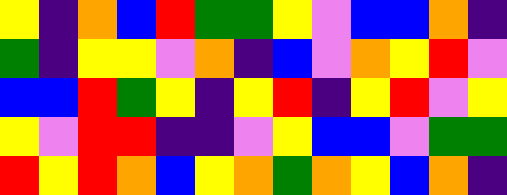[["yellow", "indigo", "orange", "blue", "red", "green", "green", "yellow", "violet", "blue", "blue", "orange", "indigo"], ["green", "indigo", "yellow", "yellow", "violet", "orange", "indigo", "blue", "violet", "orange", "yellow", "red", "violet"], ["blue", "blue", "red", "green", "yellow", "indigo", "yellow", "red", "indigo", "yellow", "red", "violet", "yellow"], ["yellow", "violet", "red", "red", "indigo", "indigo", "violet", "yellow", "blue", "blue", "violet", "green", "green"], ["red", "yellow", "red", "orange", "blue", "yellow", "orange", "green", "orange", "yellow", "blue", "orange", "indigo"]]